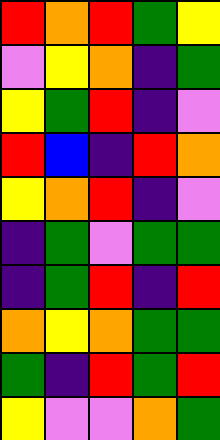[["red", "orange", "red", "green", "yellow"], ["violet", "yellow", "orange", "indigo", "green"], ["yellow", "green", "red", "indigo", "violet"], ["red", "blue", "indigo", "red", "orange"], ["yellow", "orange", "red", "indigo", "violet"], ["indigo", "green", "violet", "green", "green"], ["indigo", "green", "red", "indigo", "red"], ["orange", "yellow", "orange", "green", "green"], ["green", "indigo", "red", "green", "red"], ["yellow", "violet", "violet", "orange", "green"]]